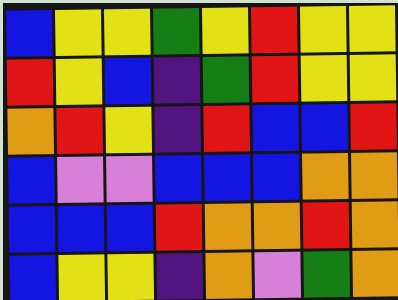[["blue", "yellow", "yellow", "green", "yellow", "red", "yellow", "yellow"], ["red", "yellow", "blue", "indigo", "green", "red", "yellow", "yellow"], ["orange", "red", "yellow", "indigo", "red", "blue", "blue", "red"], ["blue", "violet", "violet", "blue", "blue", "blue", "orange", "orange"], ["blue", "blue", "blue", "red", "orange", "orange", "red", "orange"], ["blue", "yellow", "yellow", "indigo", "orange", "violet", "green", "orange"]]